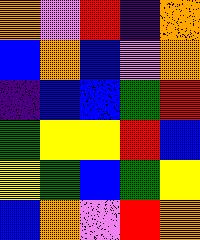[["orange", "violet", "red", "indigo", "orange"], ["blue", "orange", "blue", "violet", "orange"], ["indigo", "blue", "blue", "green", "red"], ["green", "yellow", "yellow", "red", "blue"], ["yellow", "green", "blue", "green", "yellow"], ["blue", "orange", "violet", "red", "orange"]]